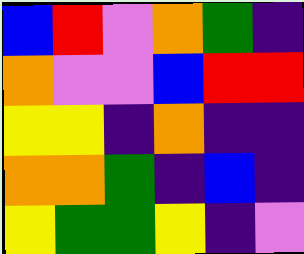[["blue", "red", "violet", "orange", "green", "indigo"], ["orange", "violet", "violet", "blue", "red", "red"], ["yellow", "yellow", "indigo", "orange", "indigo", "indigo"], ["orange", "orange", "green", "indigo", "blue", "indigo"], ["yellow", "green", "green", "yellow", "indigo", "violet"]]